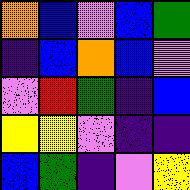[["orange", "blue", "violet", "blue", "green"], ["indigo", "blue", "orange", "blue", "violet"], ["violet", "red", "green", "indigo", "blue"], ["yellow", "yellow", "violet", "indigo", "indigo"], ["blue", "green", "indigo", "violet", "yellow"]]